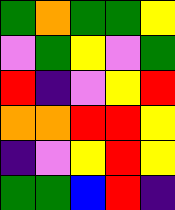[["green", "orange", "green", "green", "yellow"], ["violet", "green", "yellow", "violet", "green"], ["red", "indigo", "violet", "yellow", "red"], ["orange", "orange", "red", "red", "yellow"], ["indigo", "violet", "yellow", "red", "yellow"], ["green", "green", "blue", "red", "indigo"]]